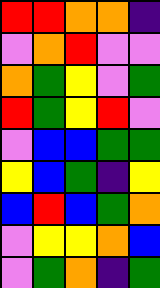[["red", "red", "orange", "orange", "indigo"], ["violet", "orange", "red", "violet", "violet"], ["orange", "green", "yellow", "violet", "green"], ["red", "green", "yellow", "red", "violet"], ["violet", "blue", "blue", "green", "green"], ["yellow", "blue", "green", "indigo", "yellow"], ["blue", "red", "blue", "green", "orange"], ["violet", "yellow", "yellow", "orange", "blue"], ["violet", "green", "orange", "indigo", "green"]]